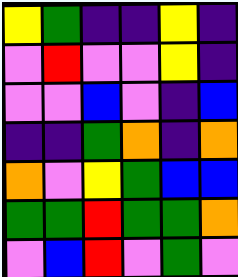[["yellow", "green", "indigo", "indigo", "yellow", "indigo"], ["violet", "red", "violet", "violet", "yellow", "indigo"], ["violet", "violet", "blue", "violet", "indigo", "blue"], ["indigo", "indigo", "green", "orange", "indigo", "orange"], ["orange", "violet", "yellow", "green", "blue", "blue"], ["green", "green", "red", "green", "green", "orange"], ["violet", "blue", "red", "violet", "green", "violet"]]